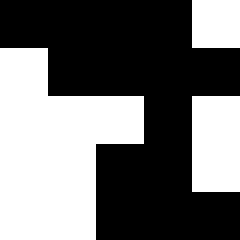[["black", "black", "black", "black", "white"], ["white", "black", "black", "black", "black"], ["white", "white", "white", "black", "white"], ["white", "white", "black", "black", "white"], ["white", "white", "black", "black", "black"]]